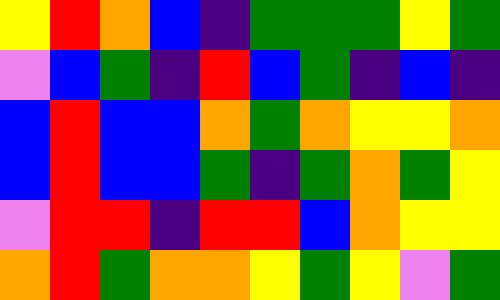[["yellow", "red", "orange", "blue", "indigo", "green", "green", "green", "yellow", "green"], ["violet", "blue", "green", "indigo", "red", "blue", "green", "indigo", "blue", "indigo"], ["blue", "red", "blue", "blue", "orange", "green", "orange", "yellow", "yellow", "orange"], ["blue", "red", "blue", "blue", "green", "indigo", "green", "orange", "green", "yellow"], ["violet", "red", "red", "indigo", "red", "red", "blue", "orange", "yellow", "yellow"], ["orange", "red", "green", "orange", "orange", "yellow", "green", "yellow", "violet", "green"]]